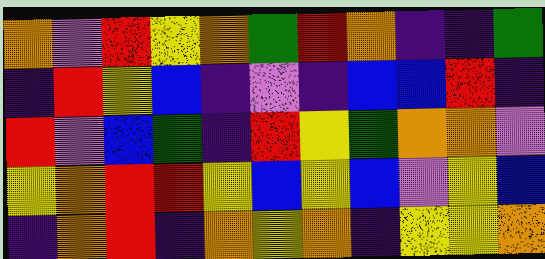[["orange", "violet", "red", "yellow", "orange", "green", "red", "orange", "indigo", "indigo", "green"], ["indigo", "red", "yellow", "blue", "indigo", "violet", "indigo", "blue", "blue", "red", "indigo"], ["red", "violet", "blue", "green", "indigo", "red", "yellow", "green", "orange", "orange", "violet"], ["yellow", "orange", "red", "red", "yellow", "blue", "yellow", "blue", "violet", "yellow", "blue"], ["indigo", "orange", "red", "indigo", "orange", "yellow", "orange", "indigo", "yellow", "yellow", "orange"]]